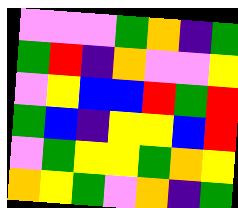[["violet", "violet", "violet", "green", "orange", "indigo", "green"], ["green", "red", "indigo", "orange", "violet", "violet", "yellow"], ["violet", "yellow", "blue", "blue", "red", "green", "red"], ["green", "blue", "indigo", "yellow", "yellow", "blue", "red"], ["violet", "green", "yellow", "yellow", "green", "orange", "yellow"], ["orange", "yellow", "green", "violet", "orange", "indigo", "green"]]